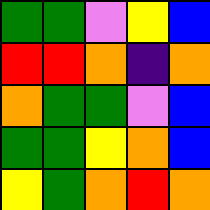[["green", "green", "violet", "yellow", "blue"], ["red", "red", "orange", "indigo", "orange"], ["orange", "green", "green", "violet", "blue"], ["green", "green", "yellow", "orange", "blue"], ["yellow", "green", "orange", "red", "orange"]]